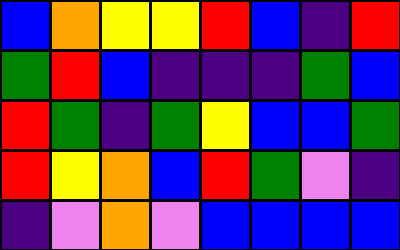[["blue", "orange", "yellow", "yellow", "red", "blue", "indigo", "red"], ["green", "red", "blue", "indigo", "indigo", "indigo", "green", "blue"], ["red", "green", "indigo", "green", "yellow", "blue", "blue", "green"], ["red", "yellow", "orange", "blue", "red", "green", "violet", "indigo"], ["indigo", "violet", "orange", "violet", "blue", "blue", "blue", "blue"]]